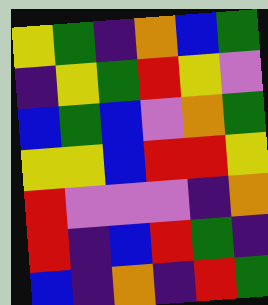[["yellow", "green", "indigo", "orange", "blue", "green"], ["indigo", "yellow", "green", "red", "yellow", "violet"], ["blue", "green", "blue", "violet", "orange", "green"], ["yellow", "yellow", "blue", "red", "red", "yellow"], ["red", "violet", "violet", "violet", "indigo", "orange"], ["red", "indigo", "blue", "red", "green", "indigo"], ["blue", "indigo", "orange", "indigo", "red", "green"]]